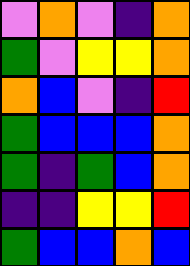[["violet", "orange", "violet", "indigo", "orange"], ["green", "violet", "yellow", "yellow", "orange"], ["orange", "blue", "violet", "indigo", "red"], ["green", "blue", "blue", "blue", "orange"], ["green", "indigo", "green", "blue", "orange"], ["indigo", "indigo", "yellow", "yellow", "red"], ["green", "blue", "blue", "orange", "blue"]]